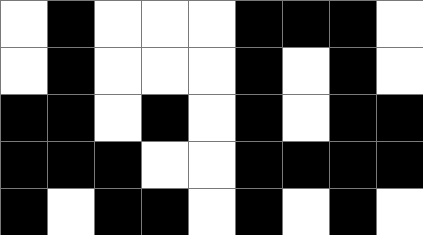[["white", "black", "white", "white", "white", "black", "black", "black", "white"], ["white", "black", "white", "white", "white", "black", "white", "black", "white"], ["black", "black", "white", "black", "white", "black", "white", "black", "black"], ["black", "black", "black", "white", "white", "black", "black", "black", "black"], ["black", "white", "black", "black", "white", "black", "white", "black", "white"]]